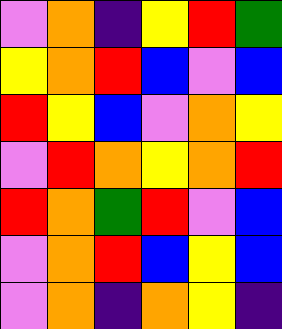[["violet", "orange", "indigo", "yellow", "red", "green"], ["yellow", "orange", "red", "blue", "violet", "blue"], ["red", "yellow", "blue", "violet", "orange", "yellow"], ["violet", "red", "orange", "yellow", "orange", "red"], ["red", "orange", "green", "red", "violet", "blue"], ["violet", "orange", "red", "blue", "yellow", "blue"], ["violet", "orange", "indigo", "orange", "yellow", "indigo"]]